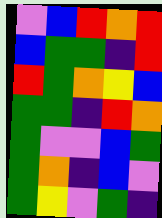[["violet", "blue", "red", "orange", "red"], ["blue", "green", "green", "indigo", "red"], ["red", "green", "orange", "yellow", "blue"], ["green", "green", "indigo", "red", "orange"], ["green", "violet", "violet", "blue", "green"], ["green", "orange", "indigo", "blue", "violet"], ["green", "yellow", "violet", "green", "indigo"]]